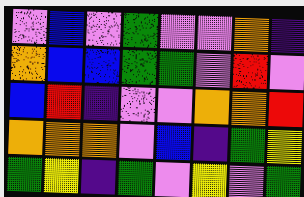[["violet", "blue", "violet", "green", "violet", "violet", "orange", "indigo"], ["orange", "blue", "blue", "green", "green", "violet", "red", "violet"], ["blue", "red", "indigo", "violet", "violet", "orange", "orange", "red"], ["orange", "orange", "orange", "violet", "blue", "indigo", "green", "yellow"], ["green", "yellow", "indigo", "green", "violet", "yellow", "violet", "green"]]